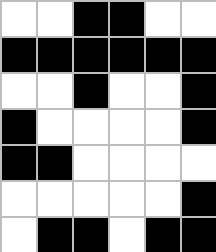[["white", "white", "black", "black", "white", "white"], ["black", "black", "black", "black", "black", "black"], ["white", "white", "black", "white", "white", "black"], ["black", "white", "white", "white", "white", "black"], ["black", "black", "white", "white", "white", "white"], ["white", "white", "white", "white", "white", "black"], ["white", "black", "black", "white", "black", "black"]]